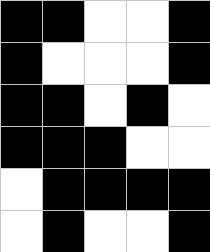[["black", "black", "white", "white", "black"], ["black", "white", "white", "white", "black"], ["black", "black", "white", "black", "white"], ["black", "black", "black", "white", "white"], ["white", "black", "black", "black", "black"], ["white", "black", "white", "white", "black"]]